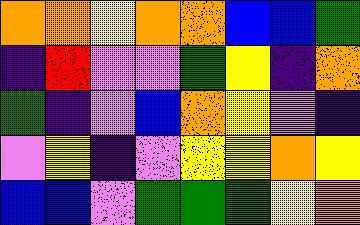[["orange", "orange", "yellow", "orange", "orange", "blue", "blue", "green"], ["indigo", "red", "violet", "violet", "green", "yellow", "indigo", "orange"], ["green", "indigo", "violet", "blue", "orange", "yellow", "violet", "indigo"], ["violet", "yellow", "indigo", "violet", "yellow", "yellow", "orange", "yellow"], ["blue", "blue", "violet", "green", "green", "green", "yellow", "orange"]]